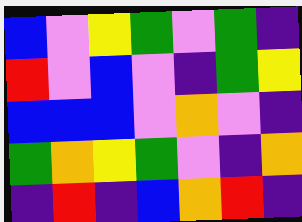[["blue", "violet", "yellow", "green", "violet", "green", "indigo"], ["red", "violet", "blue", "violet", "indigo", "green", "yellow"], ["blue", "blue", "blue", "violet", "orange", "violet", "indigo"], ["green", "orange", "yellow", "green", "violet", "indigo", "orange"], ["indigo", "red", "indigo", "blue", "orange", "red", "indigo"]]